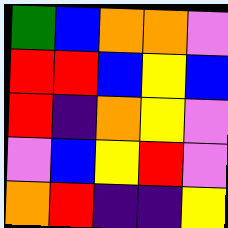[["green", "blue", "orange", "orange", "violet"], ["red", "red", "blue", "yellow", "blue"], ["red", "indigo", "orange", "yellow", "violet"], ["violet", "blue", "yellow", "red", "violet"], ["orange", "red", "indigo", "indigo", "yellow"]]